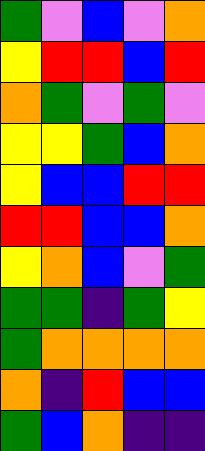[["green", "violet", "blue", "violet", "orange"], ["yellow", "red", "red", "blue", "red"], ["orange", "green", "violet", "green", "violet"], ["yellow", "yellow", "green", "blue", "orange"], ["yellow", "blue", "blue", "red", "red"], ["red", "red", "blue", "blue", "orange"], ["yellow", "orange", "blue", "violet", "green"], ["green", "green", "indigo", "green", "yellow"], ["green", "orange", "orange", "orange", "orange"], ["orange", "indigo", "red", "blue", "blue"], ["green", "blue", "orange", "indigo", "indigo"]]